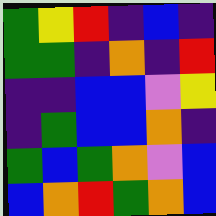[["green", "yellow", "red", "indigo", "blue", "indigo"], ["green", "green", "indigo", "orange", "indigo", "red"], ["indigo", "indigo", "blue", "blue", "violet", "yellow"], ["indigo", "green", "blue", "blue", "orange", "indigo"], ["green", "blue", "green", "orange", "violet", "blue"], ["blue", "orange", "red", "green", "orange", "blue"]]